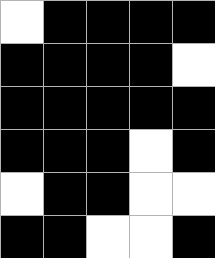[["white", "black", "black", "black", "black"], ["black", "black", "black", "black", "white"], ["black", "black", "black", "black", "black"], ["black", "black", "black", "white", "black"], ["white", "black", "black", "white", "white"], ["black", "black", "white", "white", "black"]]